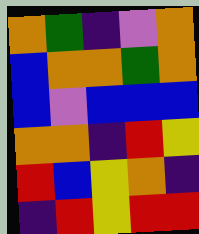[["orange", "green", "indigo", "violet", "orange"], ["blue", "orange", "orange", "green", "orange"], ["blue", "violet", "blue", "blue", "blue"], ["orange", "orange", "indigo", "red", "yellow"], ["red", "blue", "yellow", "orange", "indigo"], ["indigo", "red", "yellow", "red", "red"]]